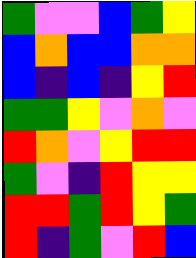[["green", "violet", "violet", "blue", "green", "yellow"], ["blue", "orange", "blue", "blue", "orange", "orange"], ["blue", "indigo", "blue", "indigo", "yellow", "red"], ["green", "green", "yellow", "violet", "orange", "violet"], ["red", "orange", "violet", "yellow", "red", "red"], ["green", "violet", "indigo", "red", "yellow", "yellow"], ["red", "red", "green", "red", "yellow", "green"], ["red", "indigo", "green", "violet", "red", "blue"]]